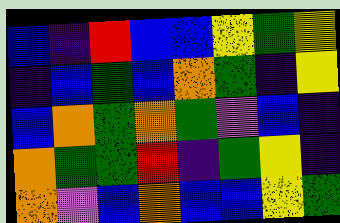[["blue", "indigo", "red", "blue", "blue", "yellow", "green", "yellow"], ["indigo", "blue", "green", "blue", "orange", "green", "indigo", "yellow"], ["blue", "orange", "green", "orange", "green", "violet", "blue", "indigo"], ["orange", "green", "green", "red", "indigo", "green", "yellow", "indigo"], ["orange", "violet", "blue", "orange", "blue", "blue", "yellow", "green"]]